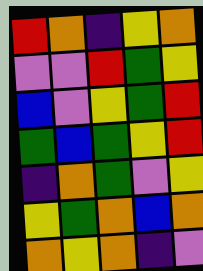[["red", "orange", "indigo", "yellow", "orange"], ["violet", "violet", "red", "green", "yellow"], ["blue", "violet", "yellow", "green", "red"], ["green", "blue", "green", "yellow", "red"], ["indigo", "orange", "green", "violet", "yellow"], ["yellow", "green", "orange", "blue", "orange"], ["orange", "yellow", "orange", "indigo", "violet"]]